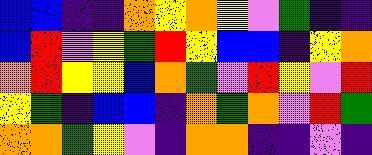[["blue", "blue", "indigo", "indigo", "orange", "yellow", "orange", "yellow", "violet", "green", "indigo", "indigo"], ["blue", "red", "violet", "yellow", "green", "red", "yellow", "blue", "blue", "indigo", "yellow", "orange"], ["orange", "red", "yellow", "yellow", "blue", "orange", "green", "violet", "red", "yellow", "violet", "red"], ["yellow", "green", "indigo", "blue", "blue", "indigo", "orange", "green", "orange", "violet", "red", "green"], ["orange", "orange", "green", "yellow", "violet", "indigo", "orange", "orange", "indigo", "indigo", "violet", "indigo"]]